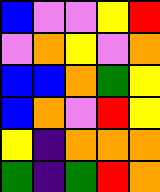[["blue", "violet", "violet", "yellow", "red"], ["violet", "orange", "yellow", "violet", "orange"], ["blue", "blue", "orange", "green", "yellow"], ["blue", "orange", "violet", "red", "yellow"], ["yellow", "indigo", "orange", "orange", "orange"], ["green", "indigo", "green", "red", "orange"]]